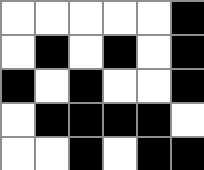[["white", "white", "white", "white", "white", "black"], ["white", "black", "white", "black", "white", "black"], ["black", "white", "black", "white", "white", "black"], ["white", "black", "black", "black", "black", "white"], ["white", "white", "black", "white", "black", "black"]]